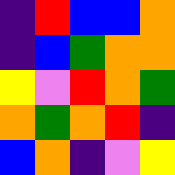[["indigo", "red", "blue", "blue", "orange"], ["indigo", "blue", "green", "orange", "orange"], ["yellow", "violet", "red", "orange", "green"], ["orange", "green", "orange", "red", "indigo"], ["blue", "orange", "indigo", "violet", "yellow"]]